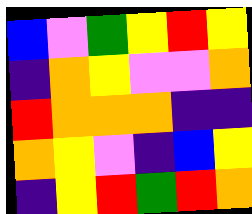[["blue", "violet", "green", "yellow", "red", "yellow"], ["indigo", "orange", "yellow", "violet", "violet", "orange"], ["red", "orange", "orange", "orange", "indigo", "indigo"], ["orange", "yellow", "violet", "indigo", "blue", "yellow"], ["indigo", "yellow", "red", "green", "red", "orange"]]